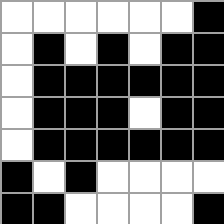[["white", "white", "white", "white", "white", "white", "black"], ["white", "black", "white", "black", "white", "black", "black"], ["white", "black", "black", "black", "black", "black", "black"], ["white", "black", "black", "black", "white", "black", "black"], ["white", "black", "black", "black", "black", "black", "black"], ["black", "white", "black", "white", "white", "white", "white"], ["black", "black", "white", "white", "white", "white", "black"]]